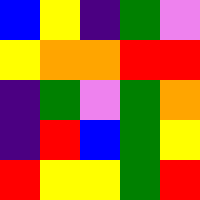[["blue", "yellow", "indigo", "green", "violet"], ["yellow", "orange", "orange", "red", "red"], ["indigo", "green", "violet", "green", "orange"], ["indigo", "red", "blue", "green", "yellow"], ["red", "yellow", "yellow", "green", "red"]]